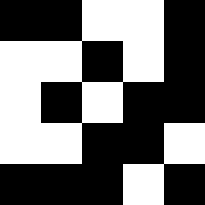[["black", "black", "white", "white", "black"], ["white", "white", "black", "white", "black"], ["white", "black", "white", "black", "black"], ["white", "white", "black", "black", "white"], ["black", "black", "black", "white", "black"]]